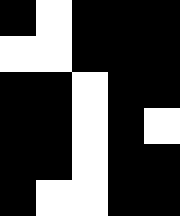[["black", "white", "black", "black", "black"], ["white", "white", "black", "black", "black"], ["black", "black", "white", "black", "black"], ["black", "black", "white", "black", "white"], ["black", "black", "white", "black", "black"], ["black", "white", "white", "black", "black"]]